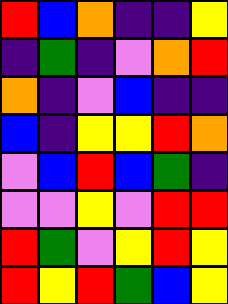[["red", "blue", "orange", "indigo", "indigo", "yellow"], ["indigo", "green", "indigo", "violet", "orange", "red"], ["orange", "indigo", "violet", "blue", "indigo", "indigo"], ["blue", "indigo", "yellow", "yellow", "red", "orange"], ["violet", "blue", "red", "blue", "green", "indigo"], ["violet", "violet", "yellow", "violet", "red", "red"], ["red", "green", "violet", "yellow", "red", "yellow"], ["red", "yellow", "red", "green", "blue", "yellow"]]